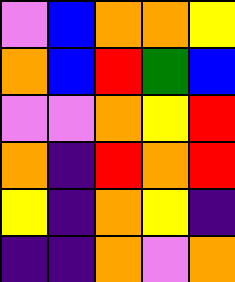[["violet", "blue", "orange", "orange", "yellow"], ["orange", "blue", "red", "green", "blue"], ["violet", "violet", "orange", "yellow", "red"], ["orange", "indigo", "red", "orange", "red"], ["yellow", "indigo", "orange", "yellow", "indigo"], ["indigo", "indigo", "orange", "violet", "orange"]]